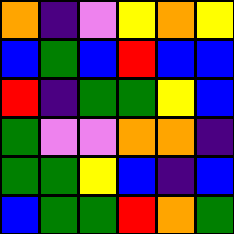[["orange", "indigo", "violet", "yellow", "orange", "yellow"], ["blue", "green", "blue", "red", "blue", "blue"], ["red", "indigo", "green", "green", "yellow", "blue"], ["green", "violet", "violet", "orange", "orange", "indigo"], ["green", "green", "yellow", "blue", "indigo", "blue"], ["blue", "green", "green", "red", "orange", "green"]]